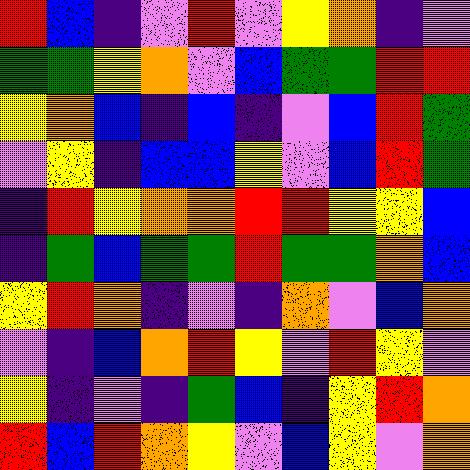[["red", "blue", "indigo", "violet", "red", "violet", "yellow", "orange", "indigo", "violet"], ["green", "green", "yellow", "orange", "violet", "blue", "green", "green", "red", "red"], ["yellow", "orange", "blue", "indigo", "blue", "indigo", "violet", "blue", "red", "green"], ["violet", "yellow", "indigo", "blue", "blue", "yellow", "violet", "blue", "red", "green"], ["indigo", "red", "yellow", "orange", "orange", "red", "red", "yellow", "yellow", "blue"], ["indigo", "green", "blue", "green", "green", "red", "green", "green", "orange", "blue"], ["yellow", "red", "orange", "indigo", "violet", "indigo", "orange", "violet", "blue", "orange"], ["violet", "indigo", "blue", "orange", "red", "yellow", "violet", "red", "yellow", "violet"], ["yellow", "indigo", "violet", "indigo", "green", "blue", "indigo", "yellow", "red", "orange"], ["red", "blue", "red", "orange", "yellow", "violet", "blue", "yellow", "violet", "orange"]]